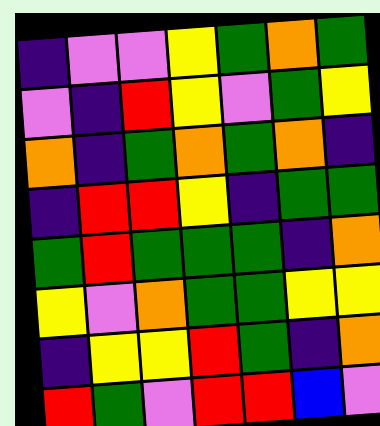[["indigo", "violet", "violet", "yellow", "green", "orange", "green"], ["violet", "indigo", "red", "yellow", "violet", "green", "yellow"], ["orange", "indigo", "green", "orange", "green", "orange", "indigo"], ["indigo", "red", "red", "yellow", "indigo", "green", "green"], ["green", "red", "green", "green", "green", "indigo", "orange"], ["yellow", "violet", "orange", "green", "green", "yellow", "yellow"], ["indigo", "yellow", "yellow", "red", "green", "indigo", "orange"], ["red", "green", "violet", "red", "red", "blue", "violet"]]